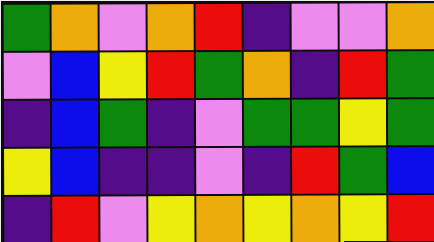[["green", "orange", "violet", "orange", "red", "indigo", "violet", "violet", "orange"], ["violet", "blue", "yellow", "red", "green", "orange", "indigo", "red", "green"], ["indigo", "blue", "green", "indigo", "violet", "green", "green", "yellow", "green"], ["yellow", "blue", "indigo", "indigo", "violet", "indigo", "red", "green", "blue"], ["indigo", "red", "violet", "yellow", "orange", "yellow", "orange", "yellow", "red"]]